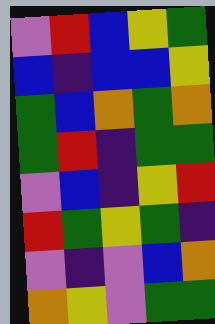[["violet", "red", "blue", "yellow", "green"], ["blue", "indigo", "blue", "blue", "yellow"], ["green", "blue", "orange", "green", "orange"], ["green", "red", "indigo", "green", "green"], ["violet", "blue", "indigo", "yellow", "red"], ["red", "green", "yellow", "green", "indigo"], ["violet", "indigo", "violet", "blue", "orange"], ["orange", "yellow", "violet", "green", "green"]]